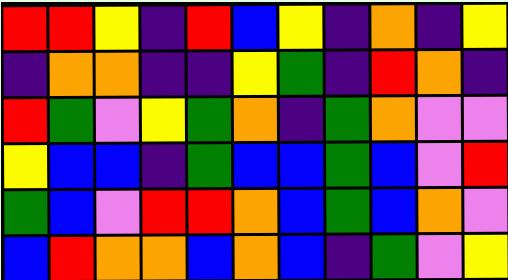[["red", "red", "yellow", "indigo", "red", "blue", "yellow", "indigo", "orange", "indigo", "yellow"], ["indigo", "orange", "orange", "indigo", "indigo", "yellow", "green", "indigo", "red", "orange", "indigo"], ["red", "green", "violet", "yellow", "green", "orange", "indigo", "green", "orange", "violet", "violet"], ["yellow", "blue", "blue", "indigo", "green", "blue", "blue", "green", "blue", "violet", "red"], ["green", "blue", "violet", "red", "red", "orange", "blue", "green", "blue", "orange", "violet"], ["blue", "red", "orange", "orange", "blue", "orange", "blue", "indigo", "green", "violet", "yellow"]]